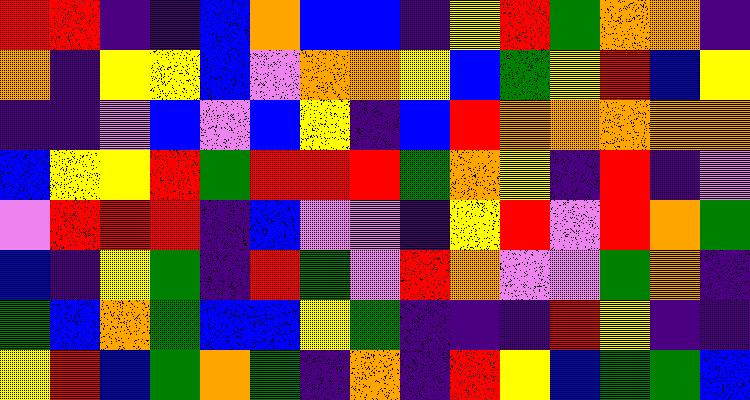[["red", "red", "indigo", "indigo", "blue", "orange", "blue", "blue", "indigo", "yellow", "red", "green", "orange", "orange", "indigo"], ["orange", "indigo", "yellow", "yellow", "blue", "violet", "orange", "orange", "yellow", "blue", "green", "yellow", "red", "blue", "yellow"], ["indigo", "indigo", "violet", "blue", "violet", "blue", "yellow", "indigo", "blue", "red", "orange", "orange", "orange", "orange", "orange"], ["blue", "yellow", "yellow", "red", "green", "red", "red", "red", "green", "orange", "yellow", "indigo", "red", "indigo", "violet"], ["violet", "red", "red", "red", "indigo", "blue", "violet", "violet", "indigo", "yellow", "red", "violet", "red", "orange", "green"], ["blue", "indigo", "yellow", "green", "indigo", "red", "green", "violet", "red", "orange", "violet", "violet", "green", "orange", "indigo"], ["green", "blue", "orange", "green", "blue", "blue", "yellow", "green", "indigo", "indigo", "indigo", "red", "yellow", "indigo", "indigo"], ["yellow", "red", "blue", "green", "orange", "green", "indigo", "orange", "indigo", "red", "yellow", "blue", "green", "green", "blue"]]